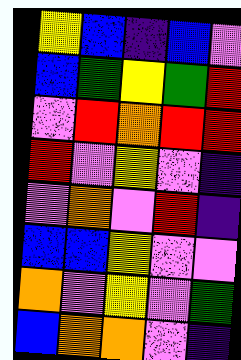[["yellow", "blue", "indigo", "blue", "violet"], ["blue", "green", "yellow", "green", "red"], ["violet", "red", "orange", "red", "red"], ["red", "violet", "yellow", "violet", "indigo"], ["violet", "orange", "violet", "red", "indigo"], ["blue", "blue", "yellow", "violet", "violet"], ["orange", "violet", "yellow", "violet", "green"], ["blue", "orange", "orange", "violet", "indigo"]]